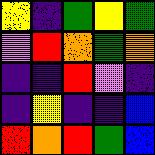[["yellow", "indigo", "green", "yellow", "green"], ["violet", "red", "orange", "green", "orange"], ["indigo", "indigo", "red", "violet", "indigo"], ["indigo", "yellow", "indigo", "indigo", "blue"], ["red", "orange", "red", "green", "blue"]]